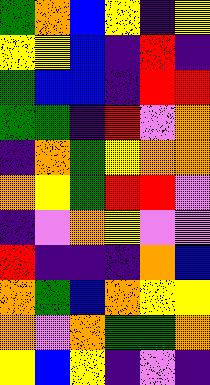[["green", "orange", "blue", "yellow", "indigo", "yellow"], ["yellow", "yellow", "blue", "indigo", "red", "indigo"], ["green", "blue", "blue", "indigo", "red", "red"], ["green", "green", "indigo", "red", "violet", "orange"], ["indigo", "orange", "green", "yellow", "orange", "orange"], ["orange", "yellow", "green", "red", "red", "violet"], ["indigo", "violet", "orange", "yellow", "violet", "violet"], ["red", "indigo", "indigo", "indigo", "orange", "blue"], ["orange", "green", "blue", "orange", "yellow", "yellow"], ["orange", "violet", "orange", "green", "green", "orange"], ["yellow", "blue", "yellow", "indigo", "violet", "indigo"]]